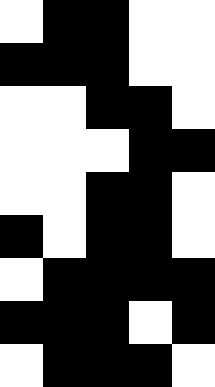[["white", "black", "black", "white", "white"], ["black", "black", "black", "white", "white"], ["white", "white", "black", "black", "white"], ["white", "white", "white", "black", "black"], ["white", "white", "black", "black", "white"], ["black", "white", "black", "black", "white"], ["white", "black", "black", "black", "black"], ["black", "black", "black", "white", "black"], ["white", "black", "black", "black", "white"]]